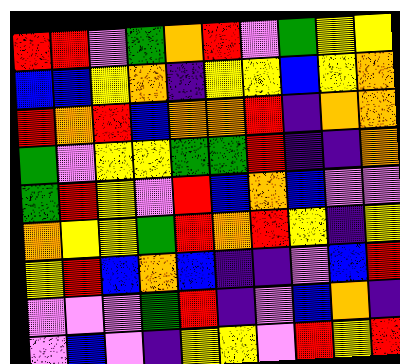[["red", "red", "violet", "green", "orange", "red", "violet", "green", "yellow", "yellow"], ["blue", "blue", "yellow", "orange", "indigo", "yellow", "yellow", "blue", "yellow", "orange"], ["red", "orange", "red", "blue", "orange", "orange", "red", "indigo", "orange", "orange"], ["green", "violet", "yellow", "yellow", "green", "green", "red", "indigo", "indigo", "orange"], ["green", "red", "yellow", "violet", "red", "blue", "orange", "blue", "violet", "violet"], ["orange", "yellow", "yellow", "green", "red", "orange", "red", "yellow", "indigo", "yellow"], ["yellow", "red", "blue", "orange", "blue", "indigo", "indigo", "violet", "blue", "red"], ["violet", "violet", "violet", "green", "red", "indigo", "violet", "blue", "orange", "indigo"], ["violet", "blue", "violet", "indigo", "yellow", "yellow", "violet", "red", "yellow", "red"]]